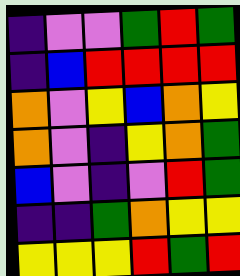[["indigo", "violet", "violet", "green", "red", "green"], ["indigo", "blue", "red", "red", "red", "red"], ["orange", "violet", "yellow", "blue", "orange", "yellow"], ["orange", "violet", "indigo", "yellow", "orange", "green"], ["blue", "violet", "indigo", "violet", "red", "green"], ["indigo", "indigo", "green", "orange", "yellow", "yellow"], ["yellow", "yellow", "yellow", "red", "green", "red"]]